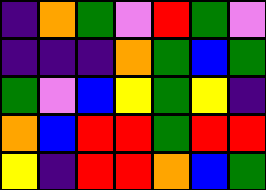[["indigo", "orange", "green", "violet", "red", "green", "violet"], ["indigo", "indigo", "indigo", "orange", "green", "blue", "green"], ["green", "violet", "blue", "yellow", "green", "yellow", "indigo"], ["orange", "blue", "red", "red", "green", "red", "red"], ["yellow", "indigo", "red", "red", "orange", "blue", "green"]]